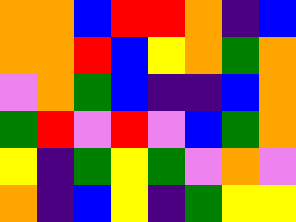[["orange", "orange", "blue", "red", "red", "orange", "indigo", "blue"], ["orange", "orange", "red", "blue", "yellow", "orange", "green", "orange"], ["violet", "orange", "green", "blue", "indigo", "indigo", "blue", "orange"], ["green", "red", "violet", "red", "violet", "blue", "green", "orange"], ["yellow", "indigo", "green", "yellow", "green", "violet", "orange", "violet"], ["orange", "indigo", "blue", "yellow", "indigo", "green", "yellow", "yellow"]]